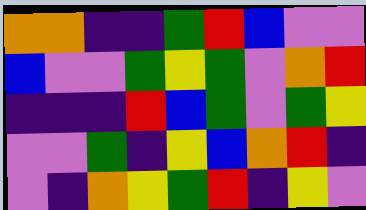[["orange", "orange", "indigo", "indigo", "green", "red", "blue", "violet", "violet"], ["blue", "violet", "violet", "green", "yellow", "green", "violet", "orange", "red"], ["indigo", "indigo", "indigo", "red", "blue", "green", "violet", "green", "yellow"], ["violet", "violet", "green", "indigo", "yellow", "blue", "orange", "red", "indigo"], ["violet", "indigo", "orange", "yellow", "green", "red", "indigo", "yellow", "violet"]]